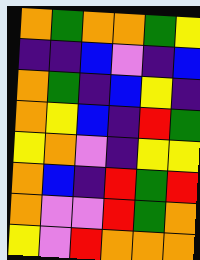[["orange", "green", "orange", "orange", "green", "yellow"], ["indigo", "indigo", "blue", "violet", "indigo", "blue"], ["orange", "green", "indigo", "blue", "yellow", "indigo"], ["orange", "yellow", "blue", "indigo", "red", "green"], ["yellow", "orange", "violet", "indigo", "yellow", "yellow"], ["orange", "blue", "indigo", "red", "green", "red"], ["orange", "violet", "violet", "red", "green", "orange"], ["yellow", "violet", "red", "orange", "orange", "orange"]]